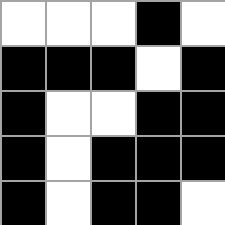[["white", "white", "white", "black", "white"], ["black", "black", "black", "white", "black"], ["black", "white", "white", "black", "black"], ["black", "white", "black", "black", "black"], ["black", "white", "black", "black", "white"]]